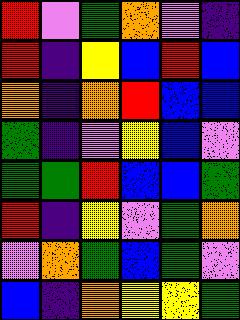[["red", "violet", "green", "orange", "violet", "indigo"], ["red", "indigo", "yellow", "blue", "red", "blue"], ["orange", "indigo", "orange", "red", "blue", "blue"], ["green", "indigo", "violet", "yellow", "blue", "violet"], ["green", "green", "red", "blue", "blue", "green"], ["red", "indigo", "yellow", "violet", "green", "orange"], ["violet", "orange", "green", "blue", "green", "violet"], ["blue", "indigo", "orange", "yellow", "yellow", "green"]]